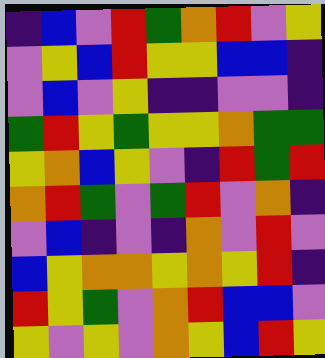[["indigo", "blue", "violet", "red", "green", "orange", "red", "violet", "yellow"], ["violet", "yellow", "blue", "red", "yellow", "yellow", "blue", "blue", "indigo"], ["violet", "blue", "violet", "yellow", "indigo", "indigo", "violet", "violet", "indigo"], ["green", "red", "yellow", "green", "yellow", "yellow", "orange", "green", "green"], ["yellow", "orange", "blue", "yellow", "violet", "indigo", "red", "green", "red"], ["orange", "red", "green", "violet", "green", "red", "violet", "orange", "indigo"], ["violet", "blue", "indigo", "violet", "indigo", "orange", "violet", "red", "violet"], ["blue", "yellow", "orange", "orange", "yellow", "orange", "yellow", "red", "indigo"], ["red", "yellow", "green", "violet", "orange", "red", "blue", "blue", "violet"], ["yellow", "violet", "yellow", "violet", "orange", "yellow", "blue", "red", "yellow"]]